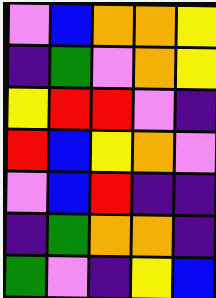[["violet", "blue", "orange", "orange", "yellow"], ["indigo", "green", "violet", "orange", "yellow"], ["yellow", "red", "red", "violet", "indigo"], ["red", "blue", "yellow", "orange", "violet"], ["violet", "blue", "red", "indigo", "indigo"], ["indigo", "green", "orange", "orange", "indigo"], ["green", "violet", "indigo", "yellow", "blue"]]